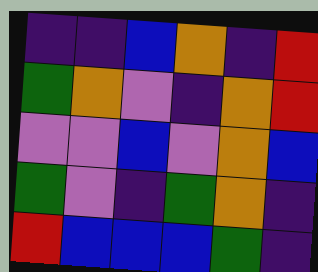[["indigo", "indigo", "blue", "orange", "indigo", "red"], ["green", "orange", "violet", "indigo", "orange", "red"], ["violet", "violet", "blue", "violet", "orange", "blue"], ["green", "violet", "indigo", "green", "orange", "indigo"], ["red", "blue", "blue", "blue", "green", "indigo"]]